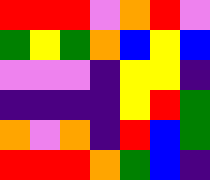[["red", "red", "red", "violet", "orange", "red", "violet"], ["green", "yellow", "green", "orange", "blue", "yellow", "blue"], ["violet", "violet", "violet", "indigo", "yellow", "yellow", "indigo"], ["indigo", "indigo", "indigo", "indigo", "yellow", "red", "green"], ["orange", "violet", "orange", "indigo", "red", "blue", "green"], ["red", "red", "red", "orange", "green", "blue", "indigo"]]